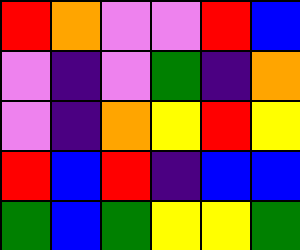[["red", "orange", "violet", "violet", "red", "blue"], ["violet", "indigo", "violet", "green", "indigo", "orange"], ["violet", "indigo", "orange", "yellow", "red", "yellow"], ["red", "blue", "red", "indigo", "blue", "blue"], ["green", "blue", "green", "yellow", "yellow", "green"]]